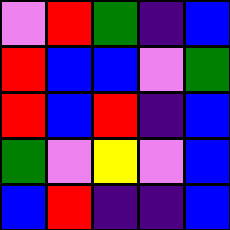[["violet", "red", "green", "indigo", "blue"], ["red", "blue", "blue", "violet", "green"], ["red", "blue", "red", "indigo", "blue"], ["green", "violet", "yellow", "violet", "blue"], ["blue", "red", "indigo", "indigo", "blue"]]